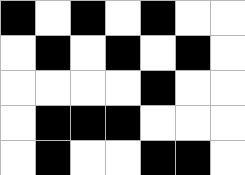[["black", "white", "black", "white", "black", "white", "white"], ["white", "black", "white", "black", "white", "black", "white"], ["white", "white", "white", "white", "black", "white", "white"], ["white", "black", "black", "black", "white", "white", "white"], ["white", "black", "white", "white", "black", "black", "white"]]